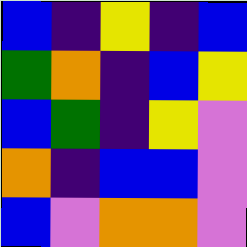[["blue", "indigo", "yellow", "indigo", "blue"], ["green", "orange", "indigo", "blue", "yellow"], ["blue", "green", "indigo", "yellow", "violet"], ["orange", "indigo", "blue", "blue", "violet"], ["blue", "violet", "orange", "orange", "violet"]]